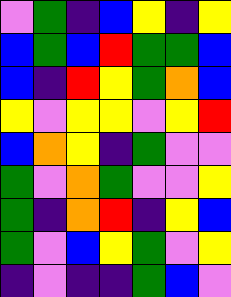[["violet", "green", "indigo", "blue", "yellow", "indigo", "yellow"], ["blue", "green", "blue", "red", "green", "green", "blue"], ["blue", "indigo", "red", "yellow", "green", "orange", "blue"], ["yellow", "violet", "yellow", "yellow", "violet", "yellow", "red"], ["blue", "orange", "yellow", "indigo", "green", "violet", "violet"], ["green", "violet", "orange", "green", "violet", "violet", "yellow"], ["green", "indigo", "orange", "red", "indigo", "yellow", "blue"], ["green", "violet", "blue", "yellow", "green", "violet", "yellow"], ["indigo", "violet", "indigo", "indigo", "green", "blue", "violet"]]